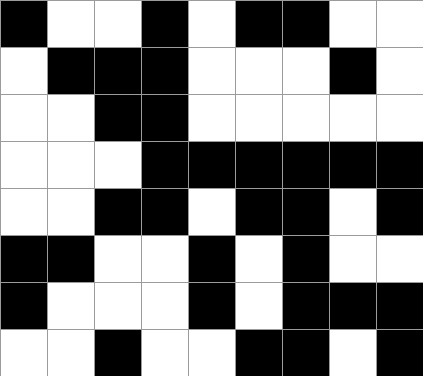[["black", "white", "white", "black", "white", "black", "black", "white", "white"], ["white", "black", "black", "black", "white", "white", "white", "black", "white"], ["white", "white", "black", "black", "white", "white", "white", "white", "white"], ["white", "white", "white", "black", "black", "black", "black", "black", "black"], ["white", "white", "black", "black", "white", "black", "black", "white", "black"], ["black", "black", "white", "white", "black", "white", "black", "white", "white"], ["black", "white", "white", "white", "black", "white", "black", "black", "black"], ["white", "white", "black", "white", "white", "black", "black", "white", "black"]]